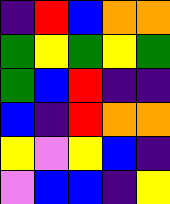[["indigo", "red", "blue", "orange", "orange"], ["green", "yellow", "green", "yellow", "green"], ["green", "blue", "red", "indigo", "indigo"], ["blue", "indigo", "red", "orange", "orange"], ["yellow", "violet", "yellow", "blue", "indigo"], ["violet", "blue", "blue", "indigo", "yellow"]]